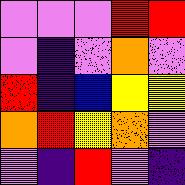[["violet", "violet", "violet", "red", "red"], ["violet", "indigo", "violet", "orange", "violet"], ["red", "indigo", "blue", "yellow", "yellow"], ["orange", "red", "yellow", "orange", "violet"], ["violet", "indigo", "red", "violet", "indigo"]]